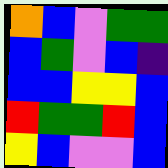[["orange", "blue", "violet", "green", "green"], ["blue", "green", "violet", "blue", "indigo"], ["blue", "blue", "yellow", "yellow", "blue"], ["red", "green", "green", "red", "blue"], ["yellow", "blue", "violet", "violet", "blue"]]